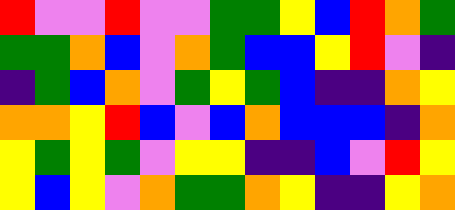[["red", "violet", "violet", "red", "violet", "violet", "green", "green", "yellow", "blue", "red", "orange", "green"], ["green", "green", "orange", "blue", "violet", "orange", "green", "blue", "blue", "yellow", "red", "violet", "indigo"], ["indigo", "green", "blue", "orange", "violet", "green", "yellow", "green", "blue", "indigo", "indigo", "orange", "yellow"], ["orange", "orange", "yellow", "red", "blue", "violet", "blue", "orange", "blue", "blue", "blue", "indigo", "orange"], ["yellow", "green", "yellow", "green", "violet", "yellow", "yellow", "indigo", "indigo", "blue", "violet", "red", "yellow"], ["yellow", "blue", "yellow", "violet", "orange", "green", "green", "orange", "yellow", "indigo", "indigo", "yellow", "orange"]]